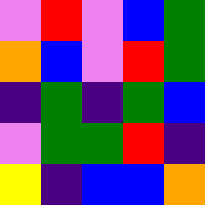[["violet", "red", "violet", "blue", "green"], ["orange", "blue", "violet", "red", "green"], ["indigo", "green", "indigo", "green", "blue"], ["violet", "green", "green", "red", "indigo"], ["yellow", "indigo", "blue", "blue", "orange"]]